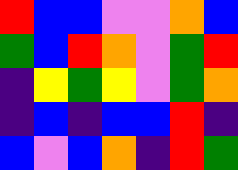[["red", "blue", "blue", "violet", "violet", "orange", "blue"], ["green", "blue", "red", "orange", "violet", "green", "red"], ["indigo", "yellow", "green", "yellow", "violet", "green", "orange"], ["indigo", "blue", "indigo", "blue", "blue", "red", "indigo"], ["blue", "violet", "blue", "orange", "indigo", "red", "green"]]